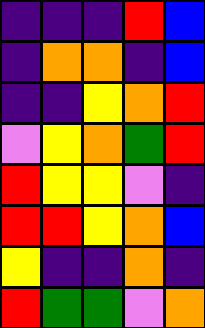[["indigo", "indigo", "indigo", "red", "blue"], ["indigo", "orange", "orange", "indigo", "blue"], ["indigo", "indigo", "yellow", "orange", "red"], ["violet", "yellow", "orange", "green", "red"], ["red", "yellow", "yellow", "violet", "indigo"], ["red", "red", "yellow", "orange", "blue"], ["yellow", "indigo", "indigo", "orange", "indigo"], ["red", "green", "green", "violet", "orange"]]